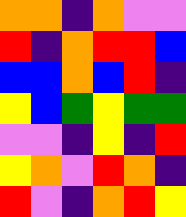[["orange", "orange", "indigo", "orange", "violet", "violet"], ["red", "indigo", "orange", "red", "red", "blue"], ["blue", "blue", "orange", "blue", "red", "indigo"], ["yellow", "blue", "green", "yellow", "green", "green"], ["violet", "violet", "indigo", "yellow", "indigo", "red"], ["yellow", "orange", "violet", "red", "orange", "indigo"], ["red", "violet", "indigo", "orange", "red", "yellow"]]